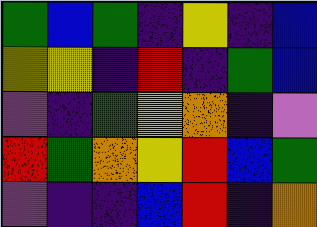[["green", "blue", "green", "indigo", "yellow", "indigo", "blue"], ["yellow", "yellow", "indigo", "red", "indigo", "green", "blue"], ["violet", "indigo", "green", "yellow", "orange", "indigo", "violet"], ["red", "green", "orange", "yellow", "red", "blue", "green"], ["violet", "indigo", "indigo", "blue", "red", "indigo", "orange"]]